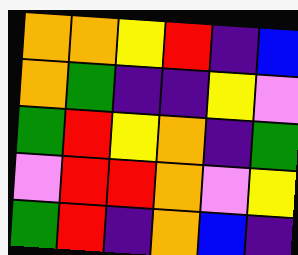[["orange", "orange", "yellow", "red", "indigo", "blue"], ["orange", "green", "indigo", "indigo", "yellow", "violet"], ["green", "red", "yellow", "orange", "indigo", "green"], ["violet", "red", "red", "orange", "violet", "yellow"], ["green", "red", "indigo", "orange", "blue", "indigo"]]